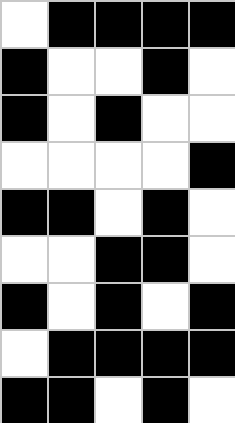[["white", "black", "black", "black", "black"], ["black", "white", "white", "black", "white"], ["black", "white", "black", "white", "white"], ["white", "white", "white", "white", "black"], ["black", "black", "white", "black", "white"], ["white", "white", "black", "black", "white"], ["black", "white", "black", "white", "black"], ["white", "black", "black", "black", "black"], ["black", "black", "white", "black", "white"]]